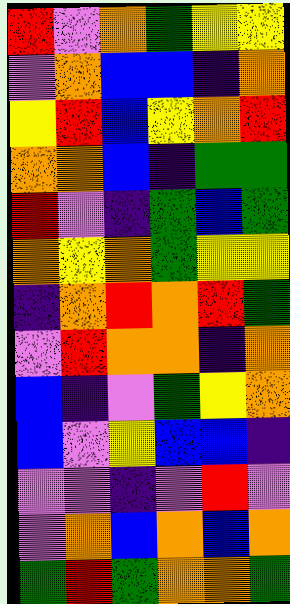[["red", "violet", "orange", "green", "yellow", "yellow"], ["violet", "orange", "blue", "blue", "indigo", "orange"], ["yellow", "red", "blue", "yellow", "orange", "red"], ["orange", "orange", "blue", "indigo", "green", "green"], ["red", "violet", "indigo", "green", "blue", "green"], ["orange", "yellow", "orange", "green", "yellow", "yellow"], ["indigo", "orange", "red", "orange", "red", "green"], ["violet", "red", "orange", "orange", "indigo", "orange"], ["blue", "indigo", "violet", "green", "yellow", "orange"], ["blue", "violet", "yellow", "blue", "blue", "indigo"], ["violet", "violet", "indigo", "violet", "red", "violet"], ["violet", "orange", "blue", "orange", "blue", "orange"], ["green", "red", "green", "orange", "orange", "green"]]